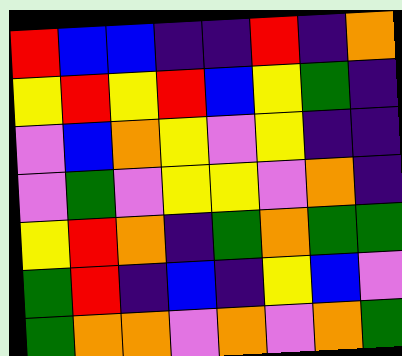[["red", "blue", "blue", "indigo", "indigo", "red", "indigo", "orange"], ["yellow", "red", "yellow", "red", "blue", "yellow", "green", "indigo"], ["violet", "blue", "orange", "yellow", "violet", "yellow", "indigo", "indigo"], ["violet", "green", "violet", "yellow", "yellow", "violet", "orange", "indigo"], ["yellow", "red", "orange", "indigo", "green", "orange", "green", "green"], ["green", "red", "indigo", "blue", "indigo", "yellow", "blue", "violet"], ["green", "orange", "orange", "violet", "orange", "violet", "orange", "green"]]